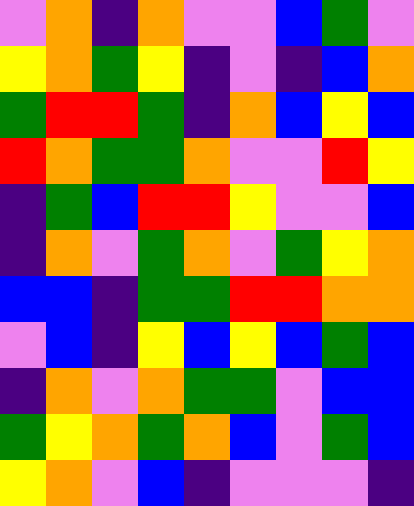[["violet", "orange", "indigo", "orange", "violet", "violet", "blue", "green", "violet"], ["yellow", "orange", "green", "yellow", "indigo", "violet", "indigo", "blue", "orange"], ["green", "red", "red", "green", "indigo", "orange", "blue", "yellow", "blue"], ["red", "orange", "green", "green", "orange", "violet", "violet", "red", "yellow"], ["indigo", "green", "blue", "red", "red", "yellow", "violet", "violet", "blue"], ["indigo", "orange", "violet", "green", "orange", "violet", "green", "yellow", "orange"], ["blue", "blue", "indigo", "green", "green", "red", "red", "orange", "orange"], ["violet", "blue", "indigo", "yellow", "blue", "yellow", "blue", "green", "blue"], ["indigo", "orange", "violet", "orange", "green", "green", "violet", "blue", "blue"], ["green", "yellow", "orange", "green", "orange", "blue", "violet", "green", "blue"], ["yellow", "orange", "violet", "blue", "indigo", "violet", "violet", "violet", "indigo"]]